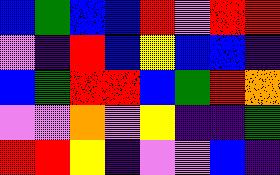[["blue", "green", "blue", "blue", "red", "violet", "red", "red"], ["violet", "indigo", "red", "blue", "yellow", "blue", "blue", "indigo"], ["blue", "green", "red", "red", "blue", "green", "red", "orange"], ["violet", "violet", "orange", "violet", "yellow", "indigo", "indigo", "green"], ["red", "red", "yellow", "indigo", "violet", "violet", "blue", "indigo"]]